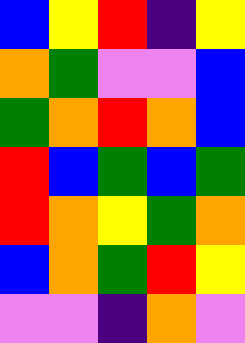[["blue", "yellow", "red", "indigo", "yellow"], ["orange", "green", "violet", "violet", "blue"], ["green", "orange", "red", "orange", "blue"], ["red", "blue", "green", "blue", "green"], ["red", "orange", "yellow", "green", "orange"], ["blue", "orange", "green", "red", "yellow"], ["violet", "violet", "indigo", "orange", "violet"]]